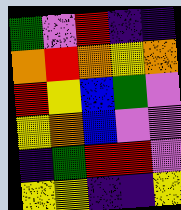[["green", "violet", "red", "indigo", "indigo"], ["orange", "red", "orange", "yellow", "orange"], ["red", "yellow", "blue", "green", "violet"], ["yellow", "orange", "blue", "violet", "violet"], ["indigo", "green", "red", "red", "violet"], ["yellow", "yellow", "indigo", "indigo", "yellow"]]